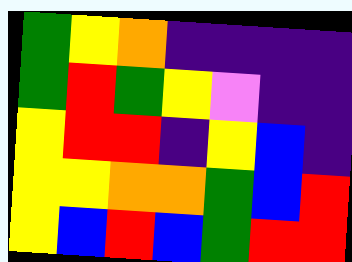[["green", "yellow", "orange", "indigo", "indigo", "indigo", "indigo"], ["green", "red", "green", "yellow", "violet", "indigo", "indigo"], ["yellow", "red", "red", "indigo", "yellow", "blue", "indigo"], ["yellow", "yellow", "orange", "orange", "green", "blue", "red"], ["yellow", "blue", "red", "blue", "green", "red", "red"]]